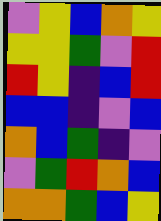[["violet", "yellow", "blue", "orange", "yellow"], ["yellow", "yellow", "green", "violet", "red"], ["red", "yellow", "indigo", "blue", "red"], ["blue", "blue", "indigo", "violet", "blue"], ["orange", "blue", "green", "indigo", "violet"], ["violet", "green", "red", "orange", "blue"], ["orange", "orange", "green", "blue", "yellow"]]